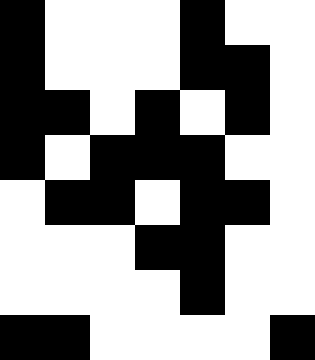[["black", "white", "white", "white", "black", "white", "white"], ["black", "white", "white", "white", "black", "black", "white"], ["black", "black", "white", "black", "white", "black", "white"], ["black", "white", "black", "black", "black", "white", "white"], ["white", "black", "black", "white", "black", "black", "white"], ["white", "white", "white", "black", "black", "white", "white"], ["white", "white", "white", "white", "black", "white", "white"], ["black", "black", "white", "white", "white", "white", "black"]]